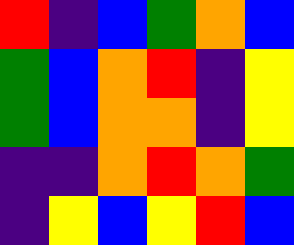[["red", "indigo", "blue", "green", "orange", "blue"], ["green", "blue", "orange", "red", "indigo", "yellow"], ["green", "blue", "orange", "orange", "indigo", "yellow"], ["indigo", "indigo", "orange", "red", "orange", "green"], ["indigo", "yellow", "blue", "yellow", "red", "blue"]]